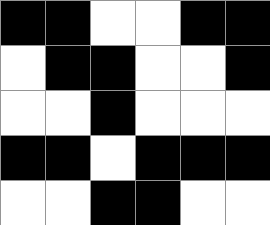[["black", "black", "white", "white", "black", "black"], ["white", "black", "black", "white", "white", "black"], ["white", "white", "black", "white", "white", "white"], ["black", "black", "white", "black", "black", "black"], ["white", "white", "black", "black", "white", "white"]]